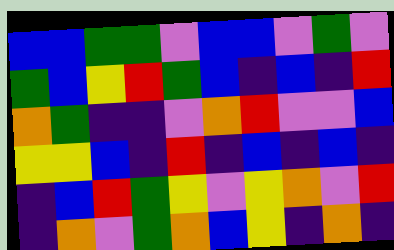[["blue", "blue", "green", "green", "violet", "blue", "blue", "violet", "green", "violet"], ["green", "blue", "yellow", "red", "green", "blue", "indigo", "blue", "indigo", "red"], ["orange", "green", "indigo", "indigo", "violet", "orange", "red", "violet", "violet", "blue"], ["yellow", "yellow", "blue", "indigo", "red", "indigo", "blue", "indigo", "blue", "indigo"], ["indigo", "blue", "red", "green", "yellow", "violet", "yellow", "orange", "violet", "red"], ["indigo", "orange", "violet", "green", "orange", "blue", "yellow", "indigo", "orange", "indigo"]]